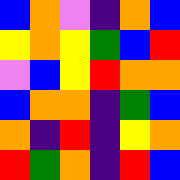[["blue", "orange", "violet", "indigo", "orange", "blue"], ["yellow", "orange", "yellow", "green", "blue", "red"], ["violet", "blue", "yellow", "red", "orange", "orange"], ["blue", "orange", "orange", "indigo", "green", "blue"], ["orange", "indigo", "red", "indigo", "yellow", "orange"], ["red", "green", "orange", "indigo", "red", "blue"]]